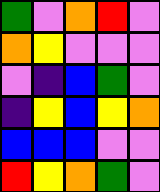[["green", "violet", "orange", "red", "violet"], ["orange", "yellow", "violet", "violet", "violet"], ["violet", "indigo", "blue", "green", "violet"], ["indigo", "yellow", "blue", "yellow", "orange"], ["blue", "blue", "blue", "violet", "violet"], ["red", "yellow", "orange", "green", "violet"]]